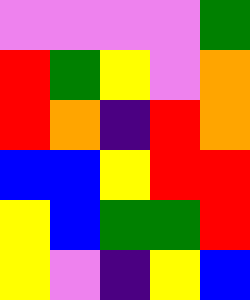[["violet", "violet", "violet", "violet", "green"], ["red", "green", "yellow", "violet", "orange"], ["red", "orange", "indigo", "red", "orange"], ["blue", "blue", "yellow", "red", "red"], ["yellow", "blue", "green", "green", "red"], ["yellow", "violet", "indigo", "yellow", "blue"]]